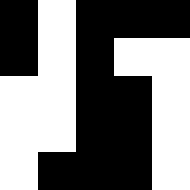[["black", "white", "black", "black", "black"], ["black", "white", "black", "white", "white"], ["white", "white", "black", "black", "white"], ["white", "white", "black", "black", "white"], ["white", "black", "black", "black", "white"]]